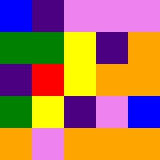[["blue", "indigo", "violet", "violet", "violet"], ["green", "green", "yellow", "indigo", "orange"], ["indigo", "red", "yellow", "orange", "orange"], ["green", "yellow", "indigo", "violet", "blue"], ["orange", "violet", "orange", "orange", "orange"]]